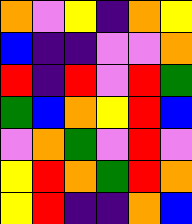[["orange", "violet", "yellow", "indigo", "orange", "yellow"], ["blue", "indigo", "indigo", "violet", "violet", "orange"], ["red", "indigo", "red", "violet", "red", "green"], ["green", "blue", "orange", "yellow", "red", "blue"], ["violet", "orange", "green", "violet", "red", "violet"], ["yellow", "red", "orange", "green", "red", "orange"], ["yellow", "red", "indigo", "indigo", "orange", "blue"]]